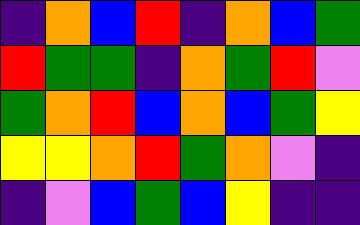[["indigo", "orange", "blue", "red", "indigo", "orange", "blue", "green"], ["red", "green", "green", "indigo", "orange", "green", "red", "violet"], ["green", "orange", "red", "blue", "orange", "blue", "green", "yellow"], ["yellow", "yellow", "orange", "red", "green", "orange", "violet", "indigo"], ["indigo", "violet", "blue", "green", "blue", "yellow", "indigo", "indigo"]]